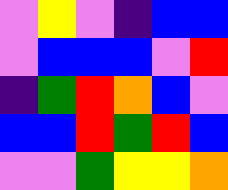[["violet", "yellow", "violet", "indigo", "blue", "blue"], ["violet", "blue", "blue", "blue", "violet", "red"], ["indigo", "green", "red", "orange", "blue", "violet"], ["blue", "blue", "red", "green", "red", "blue"], ["violet", "violet", "green", "yellow", "yellow", "orange"]]